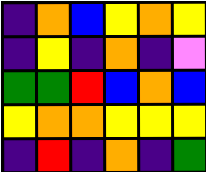[["indigo", "orange", "blue", "yellow", "orange", "yellow"], ["indigo", "yellow", "indigo", "orange", "indigo", "violet"], ["green", "green", "red", "blue", "orange", "blue"], ["yellow", "orange", "orange", "yellow", "yellow", "yellow"], ["indigo", "red", "indigo", "orange", "indigo", "green"]]